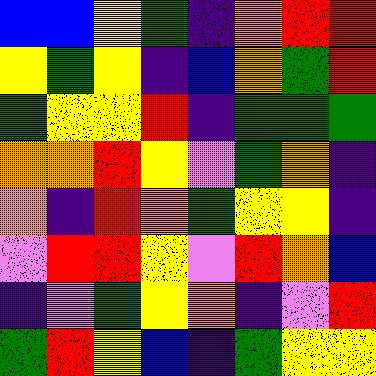[["blue", "blue", "yellow", "green", "indigo", "orange", "red", "red"], ["yellow", "green", "yellow", "indigo", "blue", "orange", "green", "red"], ["green", "yellow", "yellow", "red", "indigo", "green", "green", "green"], ["orange", "orange", "red", "yellow", "violet", "green", "orange", "indigo"], ["orange", "indigo", "red", "orange", "green", "yellow", "yellow", "indigo"], ["violet", "red", "red", "yellow", "violet", "red", "orange", "blue"], ["indigo", "violet", "green", "yellow", "orange", "indigo", "violet", "red"], ["green", "red", "yellow", "blue", "indigo", "green", "yellow", "yellow"]]